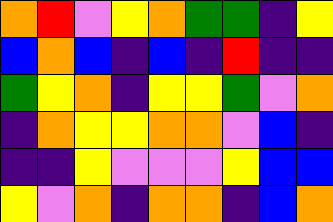[["orange", "red", "violet", "yellow", "orange", "green", "green", "indigo", "yellow"], ["blue", "orange", "blue", "indigo", "blue", "indigo", "red", "indigo", "indigo"], ["green", "yellow", "orange", "indigo", "yellow", "yellow", "green", "violet", "orange"], ["indigo", "orange", "yellow", "yellow", "orange", "orange", "violet", "blue", "indigo"], ["indigo", "indigo", "yellow", "violet", "violet", "violet", "yellow", "blue", "blue"], ["yellow", "violet", "orange", "indigo", "orange", "orange", "indigo", "blue", "orange"]]